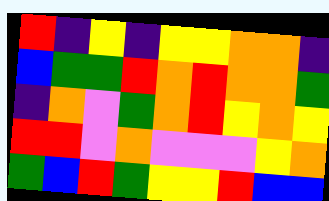[["red", "indigo", "yellow", "indigo", "yellow", "yellow", "orange", "orange", "indigo"], ["blue", "green", "green", "red", "orange", "red", "orange", "orange", "green"], ["indigo", "orange", "violet", "green", "orange", "red", "yellow", "orange", "yellow"], ["red", "red", "violet", "orange", "violet", "violet", "violet", "yellow", "orange"], ["green", "blue", "red", "green", "yellow", "yellow", "red", "blue", "blue"]]